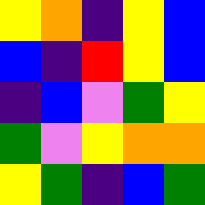[["yellow", "orange", "indigo", "yellow", "blue"], ["blue", "indigo", "red", "yellow", "blue"], ["indigo", "blue", "violet", "green", "yellow"], ["green", "violet", "yellow", "orange", "orange"], ["yellow", "green", "indigo", "blue", "green"]]